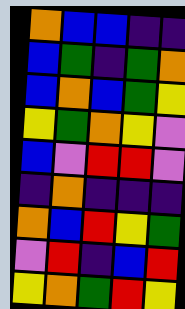[["orange", "blue", "blue", "indigo", "indigo"], ["blue", "green", "indigo", "green", "orange"], ["blue", "orange", "blue", "green", "yellow"], ["yellow", "green", "orange", "yellow", "violet"], ["blue", "violet", "red", "red", "violet"], ["indigo", "orange", "indigo", "indigo", "indigo"], ["orange", "blue", "red", "yellow", "green"], ["violet", "red", "indigo", "blue", "red"], ["yellow", "orange", "green", "red", "yellow"]]